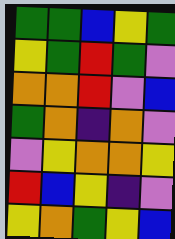[["green", "green", "blue", "yellow", "green"], ["yellow", "green", "red", "green", "violet"], ["orange", "orange", "red", "violet", "blue"], ["green", "orange", "indigo", "orange", "violet"], ["violet", "yellow", "orange", "orange", "yellow"], ["red", "blue", "yellow", "indigo", "violet"], ["yellow", "orange", "green", "yellow", "blue"]]